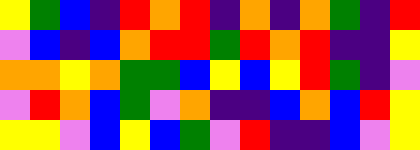[["yellow", "green", "blue", "indigo", "red", "orange", "red", "indigo", "orange", "indigo", "orange", "green", "indigo", "red"], ["violet", "blue", "indigo", "blue", "orange", "red", "red", "green", "red", "orange", "red", "indigo", "indigo", "yellow"], ["orange", "orange", "yellow", "orange", "green", "green", "blue", "yellow", "blue", "yellow", "red", "green", "indigo", "violet"], ["violet", "red", "orange", "blue", "green", "violet", "orange", "indigo", "indigo", "blue", "orange", "blue", "red", "yellow"], ["yellow", "yellow", "violet", "blue", "yellow", "blue", "green", "violet", "red", "indigo", "indigo", "blue", "violet", "yellow"]]